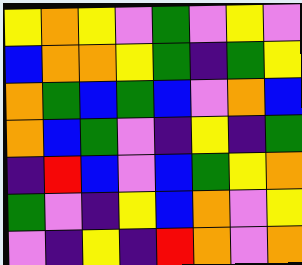[["yellow", "orange", "yellow", "violet", "green", "violet", "yellow", "violet"], ["blue", "orange", "orange", "yellow", "green", "indigo", "green", "yellow"], ["orange", "green", "blue", "green", "blue", "violet", "orange", "blue"], ["orange", "blue", "green", "violet", "indigo", "yellow", "indigo", "green"], ["indigo", "red", "blue", "violet", "blue", "green", "yellow", "orange"], ["green", "violet", "indigo", "yellow", "blue", "orange", "violet", "yellow"], ["violet", "indigo", "yellow", "indigo", "red", "orange", "violet", "orange"]]